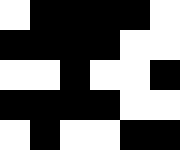[["white", "black", "black", "black", "black", "white"], ["black", "black", "black", "black", "white", "white"], ["white", "white", "black", "white", "white", "black"], ["black", "black", "black", "black", "white", "white"], ["white", "black", "white", "white", "black", "black"]]